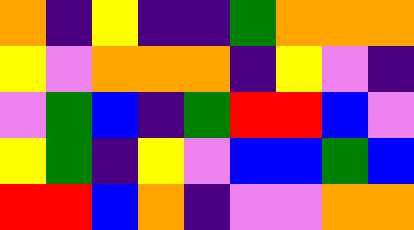[["orange", "indigo", "yellow", "indigo", "indigo", "green", "orange", "orange", "orange"], ["yellow", "violet", "orange", "orange", "orange", "indigo", "yellow", "violet", "indigo"], ["violet", "green", "blue", "indigo", "green", "red", "red", "blue", "violet"], ["yellow", "green", "indigo", "yellow", "violet", "blue", "blue", "green", "blue"], ["red", "red", "blue", "orange", "indigo", "violet", "violet", "orange", "orange"]]